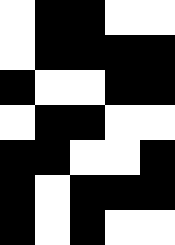[["white", "black", "black", "white", "white"], ["white", "black", "black", "black", "black"], ["black", "white", "white", "black", "black"], ["white", "black", "black", "white", "white"], ["black", "black", "white", "white", "black"], ["black", "white", "black", "black", "black"], ["black", "white", "black", "white", "white"]]